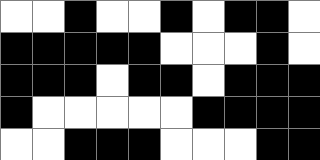[["white", "white", "black", "white", "white", "black", "white", "black", "black", "white"], ["black", "black", "black", "black", "black", "white", "white", "white", "black", "white"], ["black", "black", "black", "white", "black", "black", "white", "black", "black", "black"], ["black", "white", "white", "white", "white", "white", "black", "black", "black", "black"], ["white", "white", "black", "black", "black", "white", "white", "white", "black", "black"]]